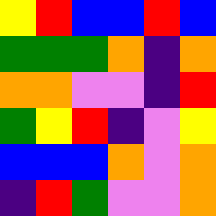[["yellow", "red", "blue", "blue", "red", "blue"], ["green", "green", "green", "orange", "indigo", "orange"], ["orange", "orange", "violet", "violet", "indigo", "red"], ["green", "yellow", "red", "indigo", "violet", "yellow"], ["blue", "blue", "blue", "orange", "violet", "orange"], ["indigo", "red", "green", "violet", "violet", "orange"]]